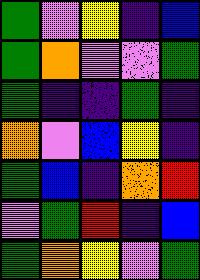[["green", "violet", "yellow", "indigo", "blue"], ["green", "orange", "violet", "violet", "green"], ["green", "indigo", "indigo", "green", "indigo"], ["orange", "violet", "blue", "yellow", "indigo"], ["green", "blue", "indigo", "orange", "red"], ["violet", "green", "red", "indigo", "blue"], ["green", "orange", "yellow", "violet", "green"]]